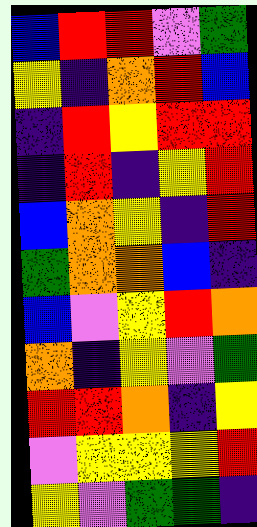[["blue", "red", "red", "violet", "green"], ["yellow", "indigo", "orange", "red", "blue"], ["indigo", "red", "yellow", "red", "red"], ["indigo", "red", "indigo", "yellow", "red"], ["blue", "orange", "yellow", "indigo", "red"], ["green", "orange", "orange", "blue", "indigo"], ["blue", "violet", "yellow", "red", "orange"], ["orange", "indigo", "yellow", "violet", "green"], ["red", "red", "orange", "indigo", "yellow"], ["violet", "yellow", "yellow", "yellow", "red"], ["yellow", "violet", "green", "green", "indigo"]]